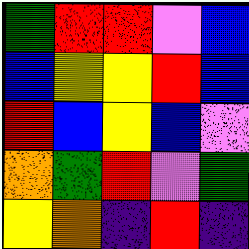[["green", "red", "red", "violet", "blue"], ["blue", "yellow", "yellow", "red", "blue"], ["red", "blue", "yellow", "blue", "violet"], ["orange", "green", "red", "violet", "green"], ["yellow", "orange", "indigo", "red", "indigo"]]